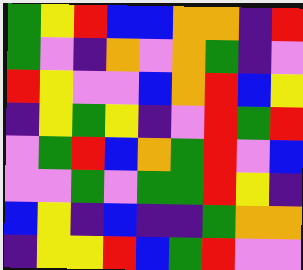[["green", "yellow", "red", "blue", "blue", "orange", "orange", "indigo", "red"], ["green", "violet", "indigo", "orange", "violet", "orange", "green", "indigo", "violet"], ["red", "yellow", "violet", "violet", "blue", "orange", "red", "blue", "yellow"], ["indigo", "yellow", "green", "yellow", "indigo", "violet", "red", "green", "red"], ["violet", "green", "red", "blue", "orange", "green", "red", "violet", "blue"], ["violet", "violet", "green", "violet", "green", "green", "red", "yellow", "indigo"], ["blue", "yellow", "indigo", "blue", "indigo", "indigo", "green", "orange", "orange"], ["indigo", "yellow", "yellow", "red", "blue", "green", "red", "violet", "violet"]]